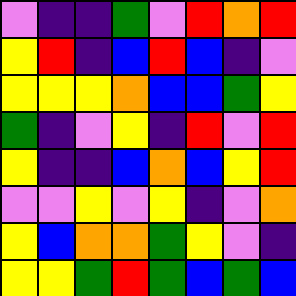[["violet", "indigo", "indigo", "green", "violet", "red", "orange", "red"], ["yellow", "red", "indigo", "blue", "red", "blue", "indigo", "violet"], ["yellow", "yellow", "yellow", "orange", "blue", "blue", "green", "yellow"], ["green", "indigo", "violet", "yellow", "indigo", "red", "violet", "red"], ["yellow", "indigo", "indigo", "blue", "orange", "blue", "yellow", "red"], ["violet", "violet", "yellow", "violet", "yellow", "indigo", "violet", "orange"], ["yellow", "blue", "orange", "orange", "green", "yellow", "violet", "indigo"], ["yellow", "yellow", "green", "red", "green", "blue", "green", "blue"]]